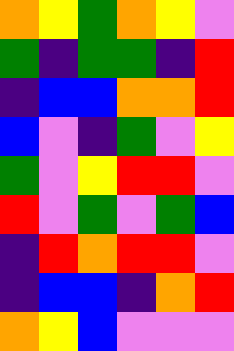[["orange", "yellow", "green", "orange", "yellow", "violet"], ["green", "indigo", "green", "green", "indigo", "red"], ["indigo", "blue", "blue", "orange", "orange", "red"], ["blue", "violet", "indigo", "green", "violet", "yellow"], ["green", "violet", "yellow", "red", "red", "violet"], ["red", "violet", "green", "violet", "green", "blue"], ["indigo", "red", "orange", "red", "red", "violet"], ["indigo", "blue", "blue", "indigo", "orange", "red"], ["orange", "yellow", "blue", "violet", "violet", "violet"]]